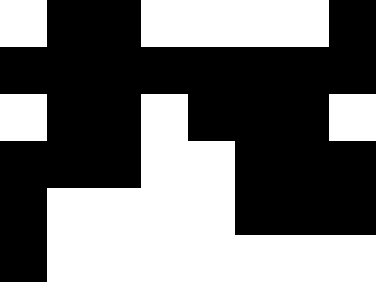[["white", "black", "black", "white", "white", "white", "white", "black"], ["black", "black", "black", "black", "black", "black", "black", "black"], ["white", "black", "black", "white", "black", "black", "black", "white"], ["black", "black", "black", "white", "white", "black", "black", "black"], ["black", "white", "white", "white", "white", "black", "black", "black"], ["black", "white", "white", "white", "white", "white", "white", "white"]]